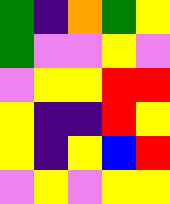[["green", "indigo", "orange", "green", "yellow"], ["green", "violet", "violet", "yellow", "violet"], ["violet", "yellow", "yellow", "red", "red"], ["yellow", "indigo", "indigo", "red", "yellow"], ["yellow", "indigo", "yellow", "blue", "red"], ["violet", "yellow", "violet", "yellow", "yellow"]]